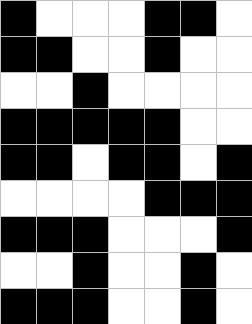[["black", "white", "white", "white", "black", "black", "white"], ["black", "black", "white", "white", "black", "white", "white"], ["white", "white", "black", "white", "white", "white", "white"], ["black", "black", "black", "black", "black", "white", "white"], ["black", "black", "white", "black", "black", "white", "black"], ["white", "white", "white", "white", "black", "black", "black"], ["black", "black", "black", "white", "white", "white", "black"], ["white", "white", "black", "white", "white", "black", "white"], ["black", "black", "black", "white", "white", "black", "white"]]